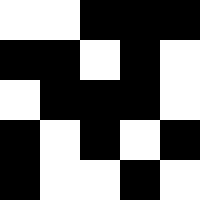[["white", "white", "black", "black", "black"], ["black", "black", "white", "black", "white"], ["white", "black", "black", "black", "white"], ["black", "white", "black", "white", "black"], ["black", "white", "white", "black", "white"]]